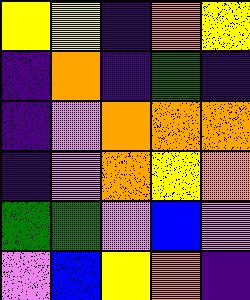[["yellow", "yellow", "indigo", "orange", "yellow"], ["indigo", "orange", "indigo", "green", "indigo"], ["indigo", "violet", "orange", "orange", "orange"], ["indigo", "violet", "orange", "yellow", "orange"], ["green", "green", "violet", "blue", "violet"], ["violet", "blue", "yellow", "orange", "indigo"]]